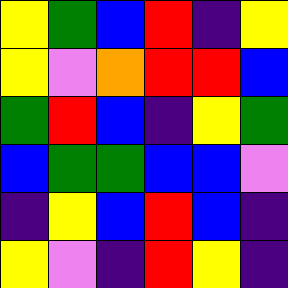[["yellow", "green", "blue", "red", "indigo", "yellow"], ["yellow", "violet", "orange", "red", "red", "blue"], ["green", "red", "blue", "indigo", "yellow", "green"], ["blue", "green", "green", "blue", "blue", "violet"], ["indigo", "yellow", "blue", "red", "blue", "indigo"], ["yellow", "violet", "indigo", "red", "yellow", "indigo"]]